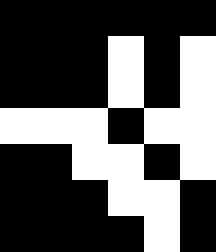[["black", "black", "black", "black", "black", "black"], ["black", "black", "black", "white", "black", "white"], ["black", "black", "black", "white", "black", "white"], ["white", "white", "white", "black", "white", "white"], ["black", "black", "white", "white", "black", "white"], ["black", "black", "black", "white", "white", "black"], ["black", "black", "black", "black", "white", "black"]]